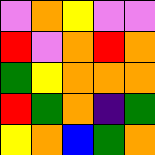[["violet", "orange", "yellow", "violet", "violet"], ["red", "violet", "orange", "red", "orange"], ["green", "yellow", "orange", "orange", "orange"], ["red", "green", "orange", "indigo", "green"], ["yellow", "orange", "blue", "green", "orange"]]